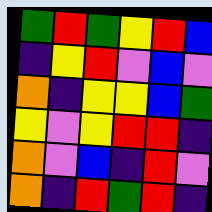[["green", "red", "green", "yellow", "red", "blue"], ["indigo", "yellow", "red", "violet", "blue", "violet"], ["orange", "indigo", "yellow", "yellow", "blue", "green"], ["yellow", "violet", "yellow", "red", "red", "indigo"], ["orange", "violet", "blue", "indigo", "red", "violet"], ["orange", "indigo", "red", "green", "red", "indigo"]]